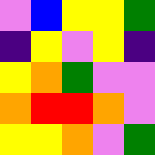[["violet", "blue", "yellow", "yellow", "green"], ["indigo", "yellow", "violet", "yellow", "indigo"], ["yellow", "orange", "green", "violet", "violet"], ["orange", "red", "red", "orange", "violet"], ["yellow", "yellow", "orange", "violet", "green"]]